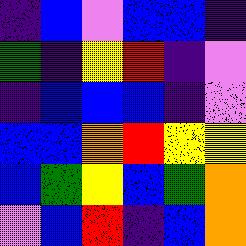[["indigo", "blue", "violet", "blue", "blue", "indigo"], ["green", "indigo", "yellow", "red", "indigo", "violet"], ["indigo", "blue", "blue", "blue", "indigo", "violet"], ["blue", "blue", "orange", "red", "yellow", "yellow"], ["blue", "green", "yellow", "blue", "green", "orange"], ["violet", "blue", "red", "indigo", "blue", "orange"]]